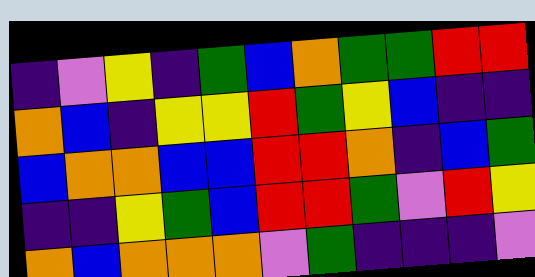[["indigo", "violet", "yellow", "indigo", "green", "blue", "orange", "green", "green", "red", "red"], ["orange", "blue", "indigo", "yellow", "yellow", "red", "green", "yellow", "blue", "indigo", "indigo"], ["blue", "orange", "orange", "blue", "blue", "red", "red", "orange", "indigo", "blue", "green"], ["indigo", "indigo", "yellow", "green", "blue", "red", "red", "green", "violet", "red", "yellow"], ["orange", "blue", "orange", "orange", "orange", "violet", "green", "indigo", "indigo", "indigo", "violet"]]